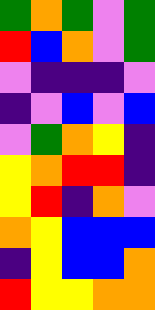[["green", "orange", "green", "violet", "green"], ["red", "blue", "orange", "violet", "green"], ["violet", "indigo", "indigo", "indigo", "violet"], ["indigo", "violet", "blue", "violet", "blue"], ["violet", "green", "orange", "yellow", "indigo"], ["yellow", "orange", "red", "red", "indigo"], ["yellow", "red", "indigo", "orange", "violet"], ["orange", "yellow", "blue", "blue", "blue"], ["indigo", "yellow", "blue", "blue", "orange"], ["red", "yellow", "yellow", "orange", "orange"]]